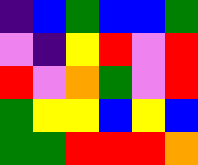[["indigo", "blue", "green", "blue", "blue", "green"], ["violet", "indigo", "yellow", "red", "violet", "red"], ["red", "violet", "orange", "green", "violet", "red"], ["green", "yellow", "yellow", "blue", "yellow", "blue"], ["green", "green", "red", "red", "red", "orange"]]